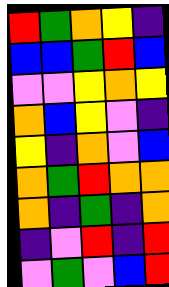[["red", "green", "orange", "yellow", "indigo"], ["blue", "blue", "green", "red", "blue"], ["violet", "violet", "yellow", "orange", "yellow"], ["orange", "blue", "yellow", "violet", "indigo"], ["yellow", "indigo", "orange", "violet", "blue"], ["orange", "green", "red", "orange", "orange"], ["orange", "indigo", "green", "indigo", "orange"], ["indigo", "violet", "red", "indigo", "red"], ["violet", "green", "violet", "blue", "red"]]